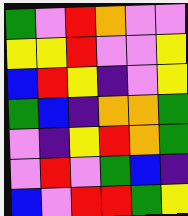[["green", "violet", "red", "orange", "violet", "violet"], ["yellow", "yellow", "red", "violet", "violet", "yellow"], ["blue", "red", "yellow", "indigo", "violet", "yellow"], ["green", "blue", "indigo", "orange", "orange", "green"], ["violet", "indigo", "yellow", "red", "orange", "green"], ["violet", "red", "violet", "green", "blue", "indigo"], ["blue", "violet", "red", "red", "green", "yellow"]]